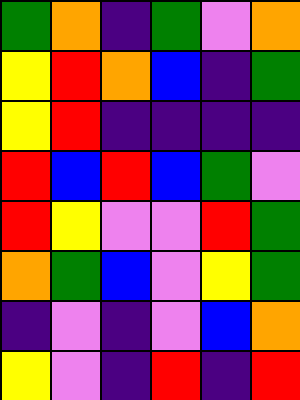[["green", "orange", "indigo", "green", "violet", "orange"], ["yellow", "red", "orange", "blue", "indigo", "green"], ["yellow", "red", "indigo", "indigo", "indigo", "indigo"], ["red", "blue", "red", "blue", "green", "violet"], ["red", "yellow", "violet", "violet", "red", "green"], ["orange", "green", "blue", "violet", "yellow", "green"], ["indigo", "violet", "indigo", "violet", "blue", "orange"], ["yellow", "violet", "indigo", "red", "indigo", "red"]]